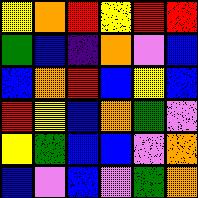[["yellow", "orange", "red", "yellow", "red", "red"], ["green", "blue", "indigo", "orange", "violet", "blue"], ["blue", "orange", "red", "blue", "yellow", "blue"], ["red", "yellow", "blue", "orange", "green", "violet"], ["yellow", "green", "blue", "blue", "violet", "orange"], ["blue", "violet", "blue", "violet", "green", "orange"]]